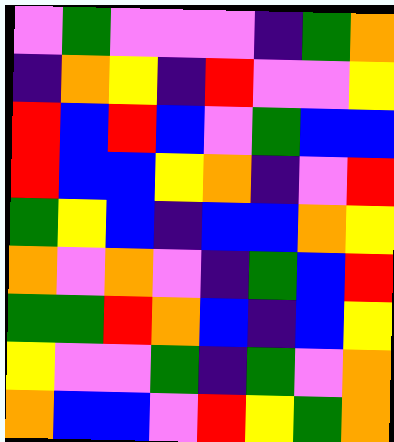[["violet", "green", "violet", "violet", "violet", "indigo", "green", "orange"], ["indigo", "orange", "yellow", "indigo", "red", "violet", "violet", "yellow"], ["red", "blue", "red", "blue", "violet", "green", "blue", "blue"], ["red", "blue", "blue", "yellow", "orange", "indigo", "violet", "red"], ["green", "yellow", "blue", "indigo", "blue", "blue", "orange", "yellow"], ["orange", "violet", "orange", "violet", "indigo", "green", "blue", "red"], ["green", "green", "red", "orange", "blue", "indigo", "blue", "yellow"], ["yellow", "violet", "violet", "green", "indigo", "green", "violet", "orange"], ["orange", "blue", "blue", "violet", "red", "yellow", "green", "orange"]]